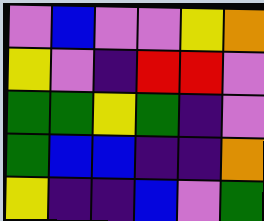[["violet", "blue", "violet", "violet", "yellow", "orange"], ["yellow", "violet", "indigo", "red", "red", "violet"], ["green", "green", "yellow", "green", "indigo", "violet"], ["green", "blue", "blue", "indigo", "indigo", "orange"], ["yellow", "indigo", "indigo", "blue", "violet", "green"]]